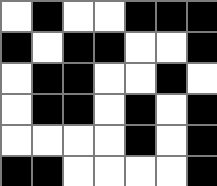[["white", "black", "white", "white", "black", "black", "black"], ["black", "white", "black", "black", "white", "white", "black"], ["white", "black", "black", "white", "white", "black", "white"], ["white", "black", "black", "white", "black", "white", "black"], ["white", "white", "white", "white", "black", "white", "black"], ["black", "black", "white", "white", "white", "white", "black"]]